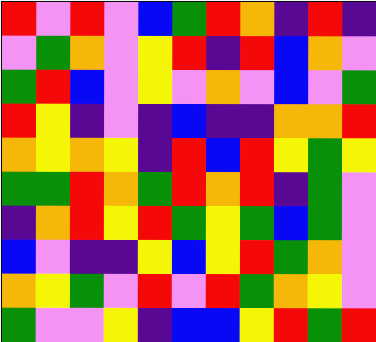[["red", "violet", "red", "violet", "blue", "green", "red", "orange", "indigo", "red", "indigo"], ["violet", "green", "orange", "violet", "yellow", "red", "indigo", "red", "blue", "orange", "violet"], ["green", "red", "blue", "violet", "yellow", "violet", "orange", "violet", "blue", "violet", "green"], ["red", "yellow", "indigo", "violet", "indigo", "blue", "indigo", "indigo", "orange", "orange", "red"], ["orange", "yellow", "orange", "yellow", "indigo", "red", "blue", "red", "yellow", "green", "yellow"], ["green", "green", "red", "orange", "green", "red", "orange", "red", "indigo", "green", "violet"], ["indigo", "orange", "red", "yellow", "red", "green", "yellow", "green", "blue", "green", "violet"], ["blue", "violet", "indigo", "indigo", "yellow", "blue", "yellow", "red", "green", "orange", "violet"], ["orange", "yellow", "green", "violet", "red", "violet", "red", "green", "orange", "yellow", "violet"], ["green", "violet", "violet", "yellow", "indigo", "blue", "blue", "yellow", "red", "green", "red"]]